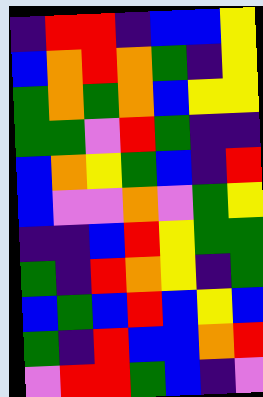[["indigo", "red", "red", "indigo", "blue", "blue", "yellow"], ["blue", "orange", "red", "orange", "green", "indigo", "yellow"], ["green", "orange", "green", "orange", "blue", "yellow", "yellow"], ["green", "green", "violet", "red", "green", "indigo", "indigo"], ["blue", "orange", "yellow", "green", "blue", "indigo", "red"], ["blue", "violet", "violet", "orange", "violet", "green", "yellow"], ["indigo", "indigo", "blue", "red", "yellow", "green", "green"], ["green", "indigo", "red", "orange", "yellow", "indigo", "green"], ["blue", "green", "blue", "red", "blue", "yellow", "blue"], ["green", "indigo", "red", "blue", "blue", "orange", "red"], ["violet", "red", "red", "green", "blue", "indigo", "violet"]]